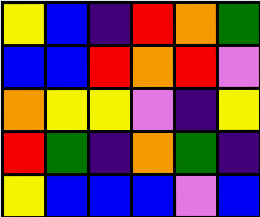[["yellow", "blue", "indigo", "red", "orange", "green"], ["blue", "blue", "red", "orange", "red", "violet"], ["orange", "yellow", "yellow", "violet", "indigo", "yellow"], ["red", "green", "indigo", "orange", "green", "indigo"], ["yellow", "blue", "blue", "blue", "violet", "blue"]]